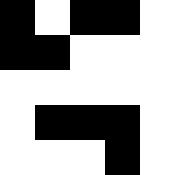[["black", "white", "black", "black", "white"], ["black", "black", "white", "white", "white"], ["white", "white", "white", "white", "white"], ["white", "black", "black", "black", "white"], ["white", "white", "white", "black", "white"]]